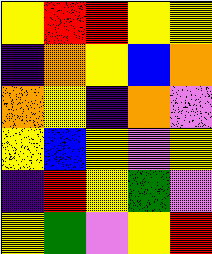[["yellow", "red", "red", "yellow", "yellow"], ["indigo", "orange", "yellow", "blue", "orange"], ["orange", "yellow", "indigo", "orange", "violet"], ["yellow", "blue", "yellow", "violet", "yellow"], ["indigo", "red", "yellow", "green", "violet"], ["yellow", "green", "violet", "yellow", "red"]]